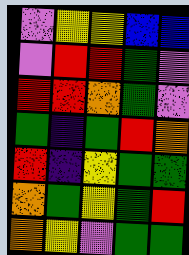[["violet", "yellow", "yellow", "blue", "blue"], ["violet", "red", "red", "green", "violet"], ["red", "red", "orange", "green", "violet"], ["green", "indigo", "green", "red", "orange"], ["red", "indigo", "yellow", "green", "green"], ["orange", "green", "yellow", "green", "red"], ["orange", "yellow", "violet", "green", "green"]]